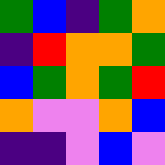[["green", "blue", "indigo", "green", "orange"], ["indigo", "red", "orange", "orange", "green"], ["blue", "green", "orange", "green", "red"], ["orange", "violet", "violet", "orange", "blue"], ["indigo", "indigo", "violet", "blue", "violet"]]